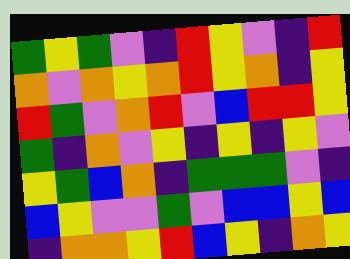[["green", "yellow", "green", "violet", "indigo", "red", "yellow", "violet", "indigo", "red"], ["orange", "violet", "orange", "yellow", "orange", "red", "yellow", "orange", "indigo", "yellow"], ["red", "green", "violet", "orange", "red", "violet", "blue", "red", "red", "yellow"], ["green", "indigo", "orange", "violet", "yellow", "indigo", "yellow", "indigo", "yellow", "violet"], ["yellow", "green", "blue", "orange", "indigo", "green", "green", "green", "violet", "indigo"], ["blue", "yellow", "violet", "violet", "green", "violet", "blue", "blue", "yellow", "blue"], ["indigo", "orange", "orange", "yellow", "red", "blue", "yellow", "indigo", "orange", "yellow"]]